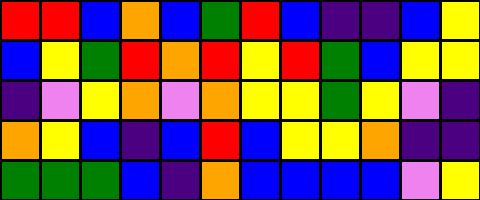[["red", "red", "blue", "orange", "blue", "green", "red", "blue", "indigo", "indigo", "blue", "yellow"], ["blue", "yellow", "green", "red", "orange", "red", "yellow", "red", "green", "blue", "yellow", "yellow"], ["indigo", "violet", "yellow", "orange", "violet", "orange", "yellow", "yellow", "green", "yellow", "violet", "indigo"], ["orange", "yellow", "blue", "indigo", "blue", "red", "blue", "yellow", "yellow", "orange", "indigo", "indigo"], ["green", "green", "green", "blue", "indigo", "orange", "blue", "blue", "blue", "blue", "violet", "yellow"]]